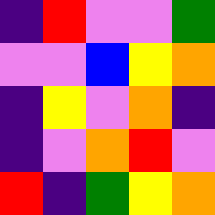[["indigo", "red", "violet", "violet", "green"], ["violet", "violet", "blue", "yellow", "orange"], ["indigo", "yellow", "violet", "orange", "indigo"], ["indigo", "violet", "orange", "red", "violet"], ["red", "indigo", "green", "yellow", "orange"]]